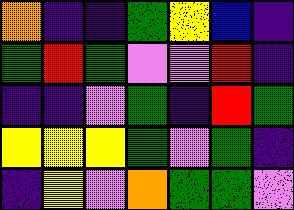[["orange", "indigo", "indigo", "green", "yellow", "blue", "indigo"], ["green", "red", "green", "violet", "violet", "red", "indigo"], ["indigo", "indigo", "violet", "green", "indigo", "red", "green"], ["yellow", "yellow", "yellow", "green", "violet", "green", "indigo"], ["indigo", "yellow", "violet", "orange", "green", "green", "violet"]]